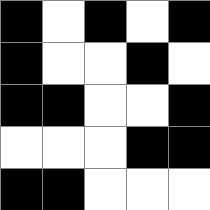[["black", "white", "black", "white", "black"], ["black", "white", "white", "black", "white"], ["black", "black", "white", "white", "black"], ["white", "white", "white", "black", "black"], ["black", "black", "white", "white", "white"]]